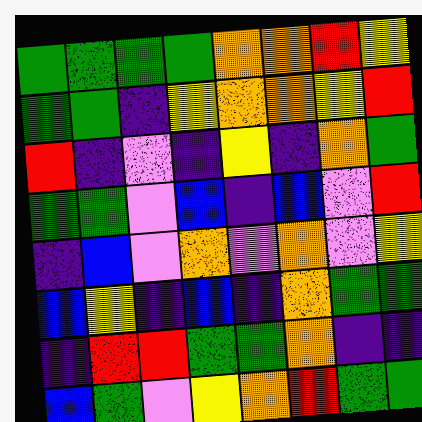[["green", "green", "green", "green", "orange", "orange", "red", "yellow"], ["green", "green", "indigo", "yellow", "orange", "orange", "yellow", "red"], ["red", "indigo", "violet", "indigo", "yellow", "indigo", "orange", "green"], ["green", "green", "violet", "blue", "indigo", "blue", "violet", "red"], ["indigo", "blue", "violet", "orange", "violet", "orange", "violet", "yellow"], ["blue", "yellow", "indigo", "blue", "indigo", "orange", "green", "green"], ["indigo", "red", "red", "green", "green", "orange", "indigo", "indigo"], ["blue", "green", "violet", "yellow", "orange", "red", "green", "green"]]